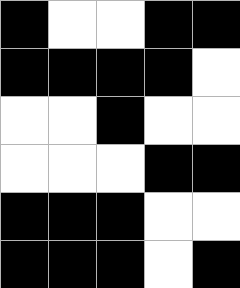[["black", "white", "white", "black", "black"], ["black", "black", "black", "black", "white"], ["white", "white", "black", "white", "white"], ["white", "white", "white", "black", "black"], ["black", "black", "black", "white", "white"], ["black", "black", "black", "white", "black"]]